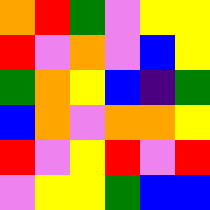[["orange", "red", "green", "violet", "yellow", "yellow"], ["red", "violet", "orange", "violet", "blue", "yellow"], ["green", "orange", "yellow", "blue", "indigo", "green"], ["blue", "orange", "violet", "orange", "orange", "yellow"], ["red", "violet", "yellow", "red", "violet", "red"], ["violet", "yellow", "yellow", "green", "blue", "blue"]]